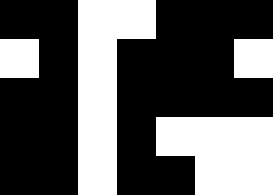[["black", "black", "white", "white", "black", "black", "black"], ["white", "black", "white", "black", "black", "black", "white"], ["black", "black", "white", "black", "black", "black", "black"], ["black", "black", "white", "black", "white", "white", "white"], ["black", "black", "white", "black", "black", "white", "white"]]